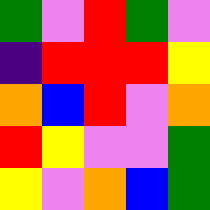[["green", "violet", "red", "green", "violet"], ["indigo", "red", "red", "red", "yellow"], ["orange", "blue", "red", "violet", "orange"], ["red", "yellow", "violet", "violet", "green"], ["yellow", "violet", "orange", "blue", "green"]]